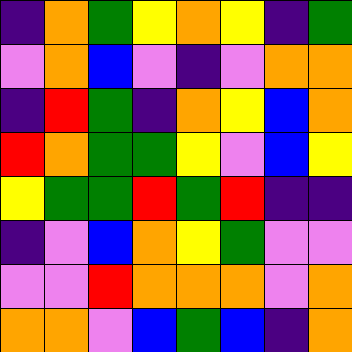[["indigo", "orange", "green", "yellow", "orange", "yellow", "indigo", "green"], ["violet", "orange", "blue", "violet", "indigo", "violet", "orange", "orange"], ["indigo", "red", "green", "indigo", "orange", "yellow", "blue", "orange"], ["red", "orange", "green", "green", "yellow", "violet", "blue", "yellow"], ["yellow", "green", "green", "red", "green", "red", "indigo", "indigo"], ["indigo", "violet", "blue", "orange", "yellow", "green", "violet", "violet"], ["violet", "violet", "red", "orange", "orange", "orange", "violet", "orange"], ["orange", "orange", "violet", "blue", "green", "blue", "indigo", "orange"]]